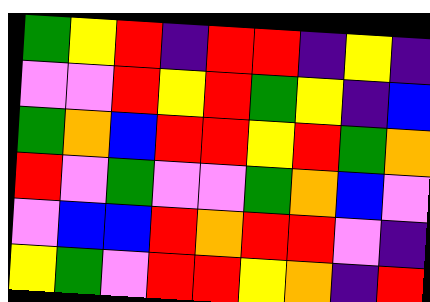[["green", "yellow", "red", "indigo", "red", "red", "indigo", "yellow", "indigo"], ["violet", "violet", "red", "yellow", "red", "green", "yellow", "indigo", "blue"], ["green", "orange", "blue", "red", "red", "yellow", "red", "green", "orange"], ["red", "violet", "green", "violet", "violet", "green", "orange", "blue", "violet"], ["violet", "blue", "blue", "red", "orange", "red", "red", "violet", "indigo"], ["yellow", "green", "violet", "red", "red", "yellow", "orange", "indigo", "red"]]